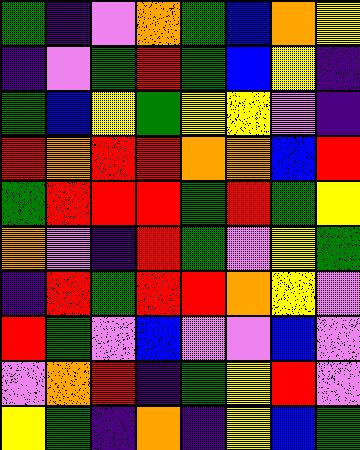[["green", "indigo", "violet", "orange", "green", "blue", "orange", "yellow"], ["indigo", "violet", "green", "red", "green", "blue", "yellow", "indigo"], ["green", "blue", "yellow", "green", "yellow", "yellow", "violet", "indigo"], ["red", "orange", "red", "red", "orange", "orange", "blue", "red"], ["green", "red", "red", "red", "green", "red", "green", "yellow"], ["orange", "violet", "indigo", "red", "green", "violet", "yellow", "green"], ["indigo", "red", "green", "red", "red", "orange", "yellow", "violet"], ["red", "green", "violet", "blue", "violet", "violet", "blue", "violet"], ["violet", "orange", "red", "indigo", "green", "yellow", "red", "violet"], ["yellow", "green", "indigo", "orange", "indigo", "yellow", "blue", "green"]]